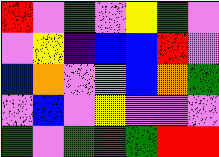[["red", "violet", "green", "violet", "yellow", "green", "violet"], ["violet", "yellow", "indigo", "blue", "blue", "red", "violet"], ["blue", "orange", "violet", "orange", "blue", "orange", "green"], ["violet", "blue", "violet", "yellow", "violet", "violet", "violet"], ["green", "violet", "green", "green", "green", "red", "red"]]